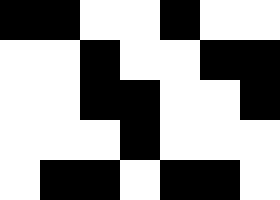[["black", "black", "white", "white", "black", "white", "white"], ["white", "white", "black", "white", "white", "black", "black"], ["white", "white", "black", "black", "white", "white", "black"], ["white", "white", "white", "black", "white", "white", "white"], ["white", "black", "black", "white", "black", "black", "white"]]